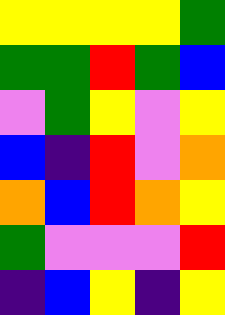[["yellow", "yellow", "yellow", "yellow", "green"], ["green", "green", "red", "green", "blue"], ["violet", "green", "yellow", "violet", "yellow"], ["blue", "indigo", "red", "violet", "orange"], ["orange", "blue", "red", "orange", "yellow"], ["green", "violet", "violet", "violet", "red"], ["indigo", "blue", "yellow", "indigo", "yellow"]]